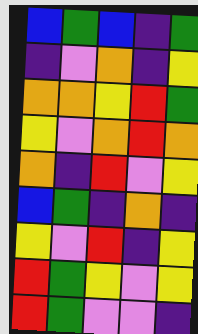[["blue", "green", "blue", "indigo", "green"], ["indigo", "violet", "orange", "indigo", "yellow"], ["orange", "orange", "yellow", "red", "green"], ["yellow", "violet", "orange", "red", "orange"], ["orange", "indigo", "red", "violet", "yellow"], ["blue", "green", "indigo", "orange", "indigo"], ["yellow", "violet", "red", "indigo", "yellow"], ["red", "green", "yellow", "violet", "yellow"], ["red", "green", "violet", "violet", "indigo"]]